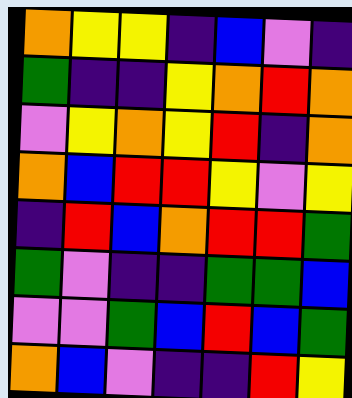[["orange", "yellow", "yellow", "indigo", "blue", "violet", "indigo"], ["green", "indigo", "indigo", "yellow", "orange", "red", "orange"], ["violet", "yellow", "orange", "yellow", "red", "indigo", "orange"], ["orange", "blue", "red", "red", "yellow", "violet", "yellow"], ["indigo", "red", "blue", "orange", "red", "red", "green"], ["green", "violet", "indigo", "indigo", "green", "green", "blue"], ["violet", "violet", "green", "blue", "red", "blue", "green"], ["orange", "blue", "violet", "indigo", "indigo", "red", "yellow"]]